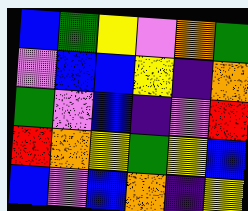[["blue", "green", "yellow", "violet", "orange", "green"], ["violet", "blue", "blue", "yellow", "indigo", "orange"], ["green", "violet", "blue", "indigo", "violet", "red"], ["red", "orange", "yellow", "green", "yellow", "blue"], ["blue", "violet", "blue", "orange", "indigo", "yellow"]]